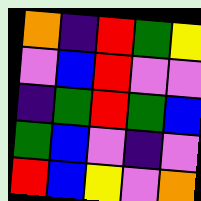[["orange", "indigo", "red", "green", "yellow"], ["violet", "blue", "red", "violet", "violet"], ["indigo", "green", "red", "green", "blue"], ["green", "blue", "violet", "indigo", "violet"], ["red", "blue", "yellow", "violet", "orange"]]